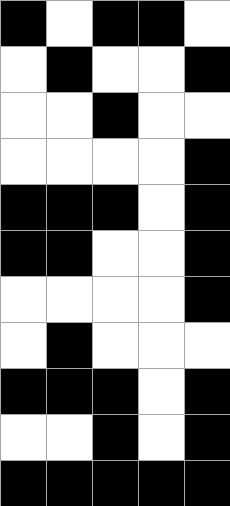[["black", "white", "black", "black", "white"], ["white", "black", "white", "white", "black"], ["white", "white", "black", "white", "white"], ["white", "white", "white", "white", "black"], ["black", "black", "black", "white", "black"], ["black", "black", "white", "white", "black"], ["white", "white", "white", "white", "black"], ["white", "black", "white", "white", "white"], ["black", "black", "black", "white", "black"], ["white", "white", "black", "white", "black"], ["black", "black", "black", "black", "black"]]